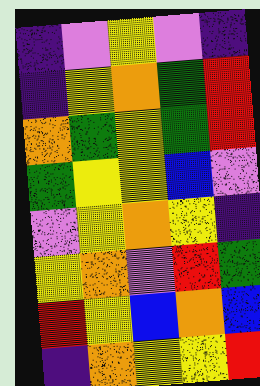[["indigo", "violet", "yellow", "violet", "indigo"], ["indigo", "yellow", "orange", "green", "red"], ["orange", "green", "yellow", "green", "red"], ["green", "yellow", "yellow", "blue", "violet"], ["violet", "yellow", "orange", "yellow", "indigo"], ["yellow", "orange", "violet", "red", "green"], ["red", "yellow", "blue", "orange", "blue"], ["indigo", "orange", "yellow", "yellow", "red"]]